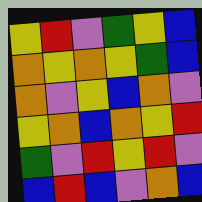[["yellow", "red", "violet", "green", "yellow", "blue"], ["orange", "yellow", "orange", "yellow", "green", "blue"], ["orange", "violet", "yellow", "blue", "orange", "violet"], ["yellow", "orange", "blue", "orange", "yellow", "red"], ["green", "violet", "red", "yellow", "red", "violet"], ["blue", "red", "blue", "violet", "orange", "blue"]]